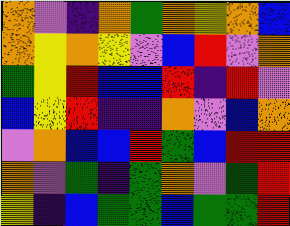[["orange", "violet", "indigo", "orange", "green", "orange", "yellow", "orange", "blue"], ["orange", "yellow", "orange", "yellow", "violet", "blue", "red", "violet", "orange"], ["green", "yellow", "red", "blue", "blue", "red", "indigo", "red", "violet"], ["blue", "yellow", "red", "indigo", "indigo", "orange", "violet", "blue", "orange"], ["violet", "orange", "blue", "blue", "red", "green", "blue", "red", "red"], ["orange", "violet", "green", "indigo", "green", "orange", "violet", "green", "red"], ["yellow", "indigo", "blue", "green", "green", "blue", "green", "green", "red"]]